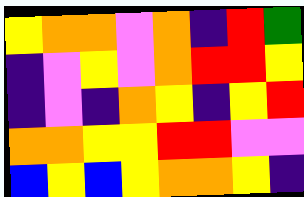[["yellow", "orange", "orange", "violet", "orange", "indigo", "red", "green"], ["indigo", "violet", "yellow", "violet", "orange", "red", "red", "yellow"], ["indigo", "violet", "indigo", "orange", "yellow", "indigo", "yellow", "red"], ["orange", "orange", "yellow", "yellow", "red", "red", "violet", "violet"], ["blue", "yellow", "blue", "yellow", "orange", "orange", "yellow", "indigo"]]